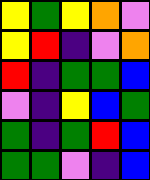[["yellow", "green", "yellow", "orange", "violet"], ["yellow", "red", "indigo", "violet", "orange"], ["red", "indigo", "green", "green", "blue"], ["violet", "indigo", "yellow", "blue", "green"], ["green", "indigo", "green", "red", "blue"], ["green", "green", "violet", "indigo", "blue"]]